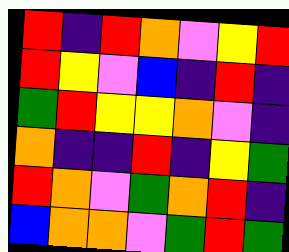[["red", "indigo", "red", "orange", "violet", "yellow", "red"], ["red", "yellow", "violet", "blue", "indigo", "red", "indigo"], ["green", "red", "yellow", "yellow", "orange", "violet", "indigo"], ["orange", "indigo", "indigo", "red", "indigo", "yellow", "green"], ["red", "orange", "violet", "green", "orange", "red", "indigo"], ["blue", "orange", "orange", "violet", "green", "red", "green"]]